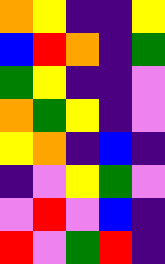[["orange", "yellow", "indigo", "indigo", "yellow"], ["blue", "red", "orange", "indigo", "green"], ["green", "yellow", "indigo", "indigo", "violet"], ["orange", "green", "yellow", "indigo", "violet"], ["yellow", "orange", "indigo", "blue", "indigo"], ["indigo", "violet", "yellow", "green", "violet"], ["violet", "red", "violet", "blue", "indigo"], ["red", "violet", "green", "red", "indigo"]]